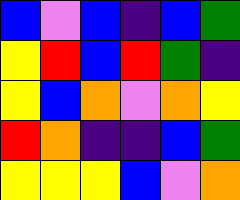[["blue", "violet", "blue", "indigo", "blue", "green"], ["yellow", "red", "blue", "red", "green", "indigo"], ["yellow", "blue", "orange", "violet", "orange", "yellow"], ["red", "orange", "indigo", "indigo", "blue", "green"], ["yellow", "yellow", "yellow", "blue", "violet", "orange"]]